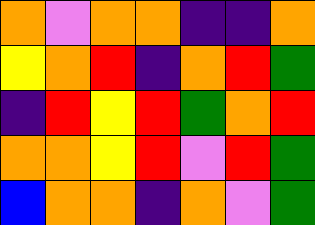[["orange", "violet", "orange", "orange", "indigo", "indigo", "orange"], ["yellow", "orange", "red", "indigo", "orange", "red", "green"], ["indigo", "red", "yellow", "red", "green", "orange", "red"], ["orange", "orange", "yellow", "red", "violet", "red", "green"], ["blue", "orange", "orange", "indigo", "orange", "violet", "green"]]